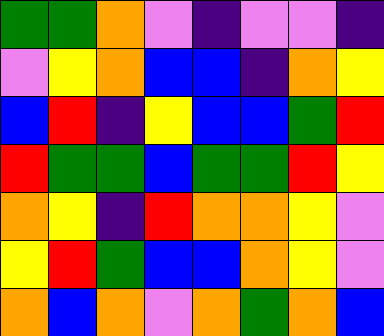[["green", "green", "orange", "violet", "indigo", "violet", "violet", "indigo"], ["violet", "yellow", "orange", "blue", "blue", "indigo", "orange", "yellow"], ["blue", "red", "indigo", "yellow", "blue", "blue", "green", "red"], ["red", "green", "green", "blue", "green", "green", "red", "yellow"], ["orange", "yellow", "indigo", "red", "orange", "orange", "yellow", "violet"], ["yellow", "red", "green", "blue", "blue", "orange", "yellow", "violet"], ["orange", "blue", "orange", "violet", "orange", "green", "orange", "blue"]]